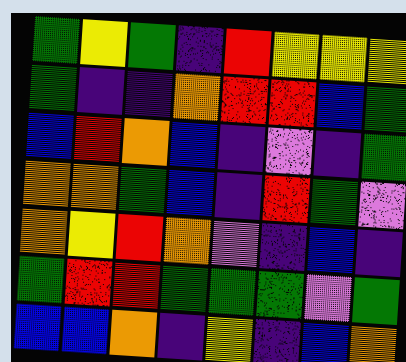[["green", "yellow", "green", "indigo", "red", "yellow", "yellow", "yellow"], ["green", "indigo", "indigo", "orange", "red", "red", "blue", "green"], ["blue", "red", "orange", "blue", "indigo", "violet", "indigo", "green"], ["orange", "orange", "green", "blue", "indigo", "red", "green", "violet"], ["orange", "yellow", "red", "orange", "violet", "indigo", "blue", "indigo"], ["green", "red", "red", "green", "green", "green", "violet", "green"], ["blue", "blue", "orange", "indigo", "yellow", "indigo", "blue", "orange"]]